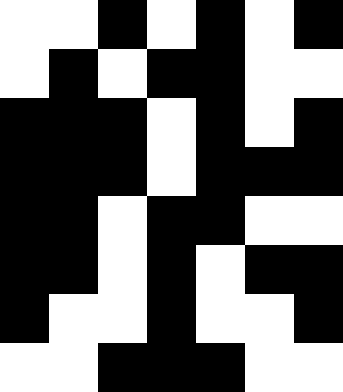[["white", "white", "black", "white", "black", "white", "black"], ["white", "black", "white", "black", "black", "white", "white"], ["black", "black", "black", "white", "black", "white", "black"], ["black", "black", "black", "white", "black", "black", "black"], ["black", "black", "white", "black", "black", "white", "white"], ["black", "black", "white", "black", "white", "black", "black"], ["black", "white", "white", "black", "white", "white", "black"], ["white", "white", "black", "black", "black", "white", "white"]]